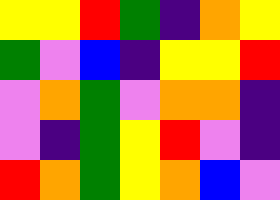[["yellow", "yellow", "red", "green", "indigo", "orange", "yellow"], ["green", "violet", "blue", "indigo", "yellow", "yellow", "red"], ["violet", "orange", "green", "violet", "orange", "orange", "indigo"], ["violet", "indigo", "green", "yellow", "red", "violet", "indigo"], ["red", "orange", "green", "yellow", "orange", "blue", "violet"]]